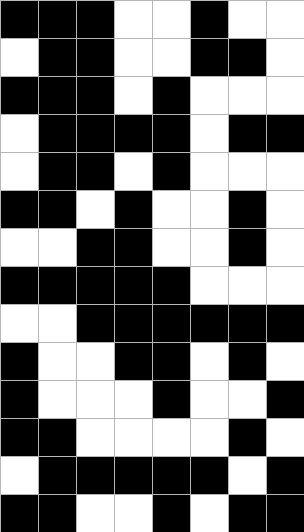[["black", "black", "black", "white", "white", "black", "white", "white"], ["white", "black", "black", "white", "white", "black", "black", "white"], ["black", "black", "black", "white", "black", "white", "white", "white"], ["white", "black", "black", "black", "black", "white", "black", "black"], ["white", "black", "black", "white", "black", "white", "white", "white"], ["black", "black", "white", "black", "white", "white", "black", "white"], ["white", "white", "black", "black", "white", "white", "black", "white"], ["black", "black", "black", "black", "black", "white", "white", "white"], ["white", "white", "black", "black", "black", "black", "black", "black"], ["black", "white", "white", "black", "black", "white", "black", "white"], ["black", "white", "white", "white", "black", "white", "white", "black"], ["black", "black", "white", "white", "white", "white", "black", "white"], ["white", "black", "black", "black", "black", "black", "white", "black"], ["black", "black", "white", "white", "black", "white", "black", "black"]]